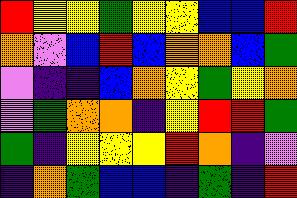[["red", "yellow", "yellow", "green", "yellow", "yellow", "blue", "blue", "red"], ["orange", "violet", "blue", "red", "blue", "orange", "orange", "blue", "green"], ["violet", "indigo", "indigo", "blue", "orange", "yellow", "green", "yellow", "orange"], ["violet", "green", "orange", "orange", "indigo", "yellow", "red", "red", "green"], ["green", "indigo", "yellow", "yellow", "yellow", "red", "orange", "indigo", "violet"], ["indigo", "orange", "green", "blue", "blue", "indigo", "green", "indigo", "red"]]